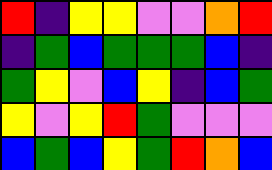[["red", "indigo", "yellow", "yellow", "violet", "violet", "orange", "red"], ["indigo", "green", "blue", "green", "green", "green", "blue", "indigo"], ["green", "yellow", "violet", "blue", "yellow", "indigo", "blue", "green"], ["yellow", "violet", "yellow", "red", "green", "violet", "violet", "violet"], ["blue", "green", "blue", "yellow", "green", "red", "orange", "blue"]]